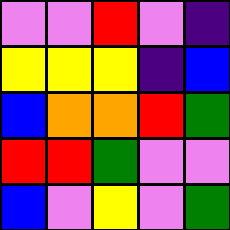[["violet", "violet", "red", "violet", "indigo"], ["yellow", "yellow", "yellow", "indigo", "blue"], ["blue", "orange", "orange", "red", "green"], ["red", "red", "green", "violet", "violet"], ["blue", "violet", "yellow", "violet", "green"]]